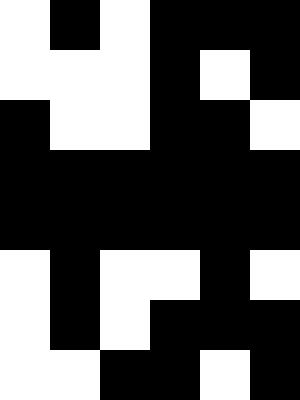[["white", "black", "white", "black", "black", "black"], ["white", "white", "white", "black", "white", "black"], ["black", "white", "white", "black", "black", "white"], ["black", "black", "black", "black", "black", "black"], ["black", "black", "black", "black", "black", "black"], ["white", "black", "white", "white", "black", "white"], ["white", "black", "white", "black", "black", "black"], ["white", "white", "black", "black", "white", "black"]]